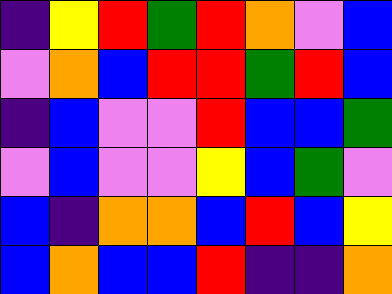[["indigo", "yellow", "red", "green", "red", "orange", "violet", "blue"], ["violet", "orange", "blue", "red", "red", "green", "red", "blue"], ["indigo", "blue", "violet", "violet", "red", "blue", "blue", "green"], ["violet", "blue", "violet", "violet", "yellow", "blue", "green", "violet"], ["blue", "indigo", "orange", "orange", "blue", "red", "blue", "yellow"], ["blue", "orange", "blue", "blue", "red", "indigo", "indigo", "orange"]]